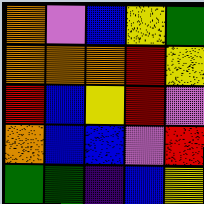[["orange", "violet", "blue", "yellow", "green"], ["orange", "orange", "orange", "red", "yellow"], ["red", "blue", "yellow", "red", "violet"], ["orange", "blue", "blue", "violet", "red"], ["green", "green", "indigo", "blue", "yellow"]]